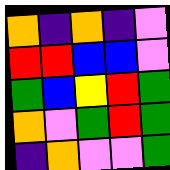[["orange", "indigo", "orange", "indigo", "violet"], ["red", "red", "blue", "blue", "violet"], ["green", "blue", "yellow", "red", "green"], ["orange", "violet", "green", "red", "green"], ["indigo", "orange", "violet", "violet", "green"]]